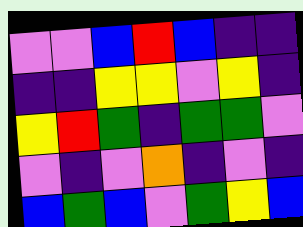[["violet", "violet", "blue", "red", "blue", "indigo", "indigo"], ["indigo", "indigo", "yellow", "yellow", "violet", "yellow", "indigo"], ["yellow", "red", "green", "indigo", "green", "green", "violet"], ["violet", "indigo", "violet", "orange", "indigo", "violet", "indigo"], ["blue", "green", "blue", "violet", "green", "yellow", "blue"]]